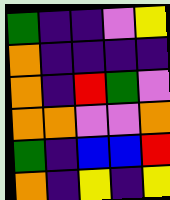[["green", "indigo", "indigo", "violet", "yellow"], ["orange", "indigo", "indigo", "indigo", "indigo"], ["orange", "indigo", "red", "green", "violet"], ["orange", "orange", "violet", "violet", "orange"], ["green", "indigo", "blue", "blue", "red"], ["orange", "indigo", "yellow", "indigo", "yellow"]]